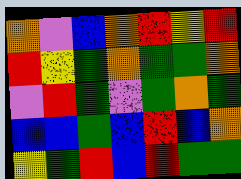[["orange", "violet", "blue", "orange", "red", "yellow", "red"], ["red", "yellow", "green", "orange", "green", "green", "orange"], ["violet", "red", "green", "violet", "green", "orange", "green"], ["blue", "blue", "green", "blue", "red", "blue", "orange"], ["yellow", "green", "red", "blue", "red", "green", "green"]]